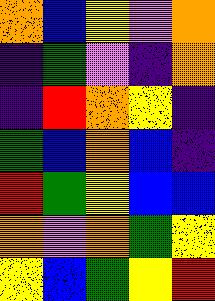[["orange", "blue", "yellow", "violet", "orange"], ["indigo", "green", "violet", "indigo", "orange"], ["indigo", "red", "orange", "yellow", "indigo"], ["green", "blue", "orange", "blue", "indigo"], ["red", "green", "yellow", "blue", "blue"], ["orange", "violet", "orange", "green", "yellow"], ["yellow", "blue", "green", "yellow", "red"]]